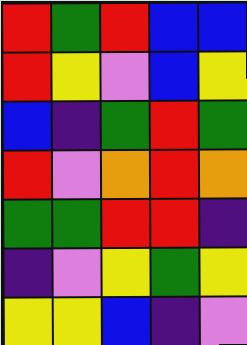[["red", "green", "red", "blue", "blue"], ["red", "yellow", "violet", "blue", "yellow"], ["blue", "indigo", "green", "red", "green"], ["red", "violet", "orange", "red", "orange"], ["green", "green", "red", "red", "indigo"], ["indigo", "violet", "yellow", "green", "yellow"], ["yellow", "yellow", "blue", "indigo", "violet"]]